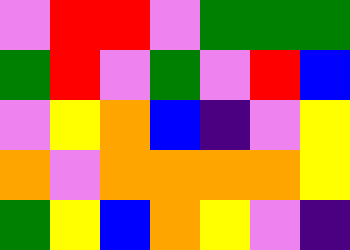[["violet", "red", "red", "violet", "green", "green", "green"], ["green", "red", "violet", "green", "violet", "red", "blue"], ["violet", "yellow", "orange", "blue", "indigo", "violet", "yellow"], ["orange", "violet", "orange", "orange", "orange", "orange", "yellow"], ["green", "yellow", "blue", "orange", "yellow", "violet", "indigo"]]